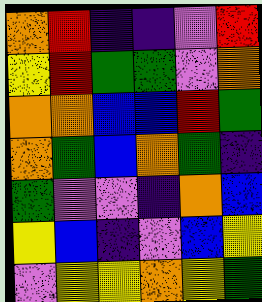[["orange", "red", "indigo", "indigo", "violet", "red"], ["yellow", "red", "green", "green", "violet", "orange"], ["orange", "orange", "blue", "blue", "red", "green"], ["orange", "green", "blue", "orange", "green", "indigo"], ["green", "violet", "violet", "indigo", "orange", "blue"], ["yellow", "blue", "indigo", "violet", "blue", "yellow"], ["violet", "yellow", "yellow", "orange", "yellow", "green"]]